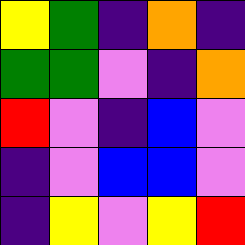[["yellow", "green", "indigo", "orange", "indigo"], ["green", "green", "violet", "indigo", "orange"], ["red", "violet", "indigo", "blue", "violet"], ["indigo", "violet", "blue", "blue", "violet"], ["indigo", "yellow", "violet", "yellow", "red"]]